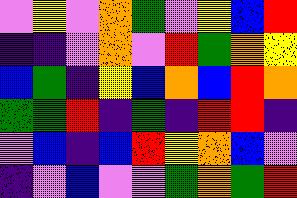[["violet", "yellow", "violet", "orange", "green", "violet", "yellow", "blue", "red"], ["indigo", "indigo", "violet", "orange", "violet", "red", "green", "orange", "yellow"], ["blue", "green", "indigo", "yellow", "blue", "orange", "blue", "red", "orange"], ["green", "green", "red", "indigo", "green", "indigo", "red", "red", "indigo"], ["violet", "blue", "indigo", "blue", "red", "yellow", "orange", "blue", "violet"], ["indigo", "violet", "blue", "violet", "violet", "green", "orange", "green", "red"]]